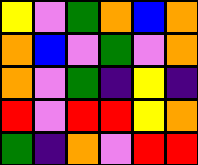[["yellow", "violet", "green", "orange", "blue", "orange"], ["orange", "blue", "violet", "green", "violet", "orange"], ["orange", "violet", "green", "indigo", "yellow", "indigo"], ["red", "violet", "red", "red", "yellow", "orange"], ["green", "indigo", "orange", "violet", "red", "red"]]